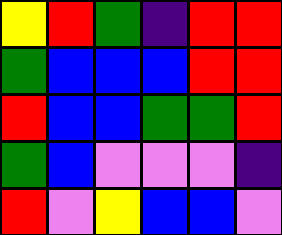[["yellow", "red", "green", "indigo", "red", "red"], ["green", "blue", "blue", "blue", "red", "red"], ["red", "blue", "blue", "green", "green", "red"], ["green", "blue", "violet", "violet", "violet", "indigo"], ["red", "violet", "yellow", "blue", "blue", "violet"]]